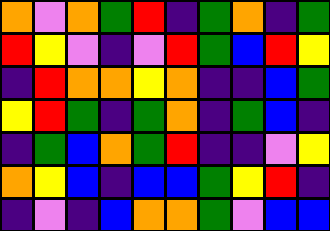[["orange", "violet", "orange", "green", "red", "indigo", "green", "orange", "indigo", "green"], ["red", "yellow", "violet", "indigo", "violet", "red", "green", "blue", "red", "yellow"], ["indigo", "red", "orange", "orange", "yellow", "orange", "indigo", "indigo", "blue", "green"], ["yellow", "red", "green", "indigo", "green", "orange", "indigo", "green", "blue", "indigo"], ["indigo", "green", "blue", "orange", "green", "red", "indigo", "indigo", "violet", "yellow"], ["orange", "yellow", "blue", "indigo", "blue", "blue", "green", "yellow", "red", "indigo"], ["indigo", "violet", "indigo", "blue", "orange", "orange", "green", "violet", "blue", "blue"]]